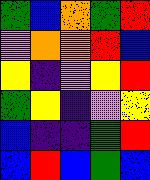[["green", "blue", "orange", "green", "red"], ["violet", "orange", "orange", "red", "blue"], ["yellow", "indigo", "violet", "yellow", "red"], ["green", "yellow", "indigo", "violet", "yellow"], ["blue", "indigo", "indigo", "green", "red"], ["blue", "red", "blue", "green", "blue"]]